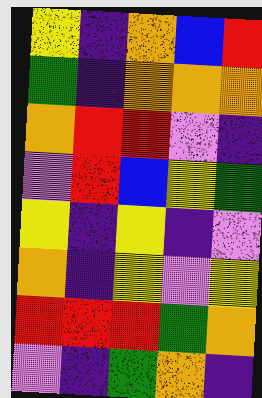[["yellow", "indigo", "orange", "blue", "red"], ["green", "indigo", "orange", "orange", "orange"], ["orange", "red", "red", "violet", "indigo"], ["violet", "red", "blue", "yellow", "green"], ["yellow", "indigo", "yellow", "indigo", "violet"], ["orange", "indigo", "yellow", "violet", "yellow"], ["red", "red", "red", "green", "orange"], ["violet", "indigo", "green", "orange", "indigo"]]